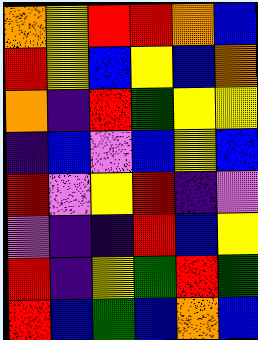[["orange", "yellow", "red", "red", "orange", "blue"], ["red", "yellow", "blue", "yellow", "blue", "orange"], ["orange", "indigo", "red", "green", "yellow", "yellow"], ["indigo", "blue", "violet", "blue", "yellow", "blue"], ["red", "violet", "yellow", "red", "indigo", "violet"], ["violet", "indigo", "indigo", "red", "blue", "yellow"], ["red", "indigo", "yellow", "green", "red", "green"], ["red", "blue", "green", "blue", "orange", "blue"]]